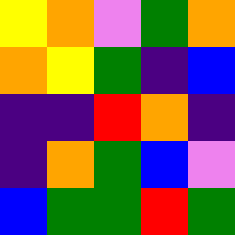[["yellow", "orange", "violet", "green", "orange"], ["orange", "yellow", "green", "indigo", "blue"], ["indigo", "indigo", "red", "orange", "indigo"], ["indigo", "orange", "green", "blue", "violet"], ["blue", "green", "green", "red", "green"]]